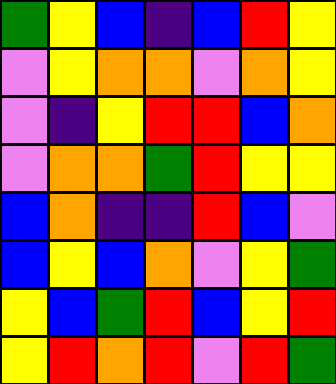[["green", "yellow", "blue", "indigo", "blue", "red", "yellow"], ["violet", "yellow", "orange", "orange", "violet", "orange", "yellow"], ["violet", "indigo", "yellow", "red", "red", "blue", "orange"], ["violet", "orange", "orange", "green", "red", "yellow", "yellow"], ["blue", "orange", "indigo", "indigo", "red", "blue", "violet"], ["blue", "yellow", "blue", "orange", "violet", "yellow", "green"], ["yellow", "blue", "green", "red", "blue", "yellow", "red"], ["yellow", "red", "orange", "red", "violet", "red", "green"]]